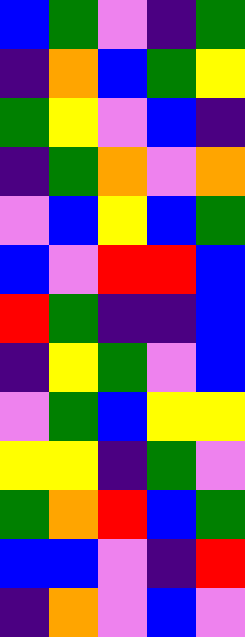[["blue", "green", "violet", "indigo", "green"], ["indigo", "orange", "blue", "green", "yellow"], ["green", "yellow", "violet", "blue", "indigo"], ["indigo", "green", "orange", "violet", "orange"], ["violet", "blue", "yellow", "blue", "green"], ["blue", "violet", "red", "red", "blue"], ["red", "green", "indigo", "indigo", "blue"], ["indigo", "yellow", "green", "violet", "blue"], ["violet", "green", "blue", "yellow", "yellow"], ["yellow", "yellow", "indigo", "green", "violet"], ["green", "orange", "red", "blue", "green"], ["blue", "blue", "violet", "indigo", "red"], ["indigo", "orange", "violet", "blue", "violet"]]